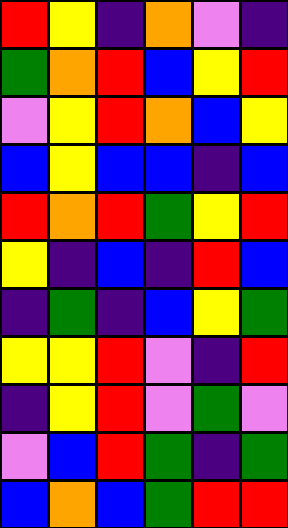[["red", "yellow", "indigo", "orange", "violet", "indigo"], ["green", "orange", "red", "blue", "yellow", "red"], ["violet", "yellow", "red", "orange", "blue", "yellow"], ["blue", "yellow", "blue", "blue", "indigo", "blue"], ["red", "orange", "red", "green", "yellow", "red"], ["yellow", "indigo", "blue", "indigo", "red", "blue"], ["indigo", "green", "indigo", "blue", "yellow", "green"], ["yellow", "yellow", "red", "violet", "indigo", "red"], ["indigo", "yellow", "red", "violet", "green", "violet"], ["violet", "blue", "red", "green", "indigo", "green"], ["blue", "orange", "blue", "green", "red", "red"]]